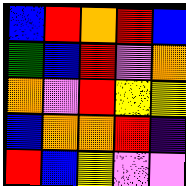[["blue", "red", "orange", "red", "blue"], ["green", "blue", "red", "violet", "orange"], ["orange", "violet", "red", "yellow", "yellow"], ["blue", "orange", "orange", "red", "indigo"], ["red", "blue", "yellow", "violet", "violet"]]